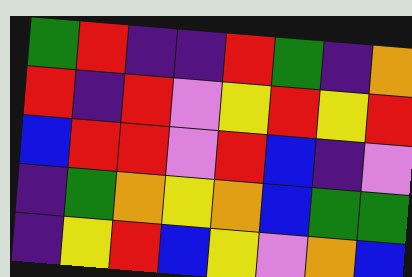[["green", "red", "indigo", "indigo", "red", "green", "indigo", "orange"], ["red", "indigo", "red", "violet", "yellow", "red", "yellow", "red"], ["blue", "red", "red", "violet", "red", "blue", "indigo", "violet"], ["indigo", "green", "orange", "yellow", "orange", "blue", "green", "green"], ["indigo", "yellow", "red", "blue", "yellow", "violet", "orange", "blue"]]